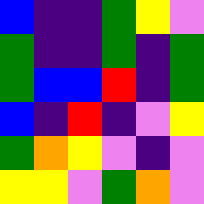[["blue", "indigo", "indigo", "green", "yellow", "violet"], ["green", "indigo", "indigo", "green", "indigo", "green"], ["green", "blue", "blue", "red", "indigo", "green"], ["blue", "indigo", "red", "indigo", "violet", "yellow"], ["green", "orange", "yellow", "violet", "indigo", "violet"], ["yellow", "yellow", "violet", "green", "orange", "violet"]]